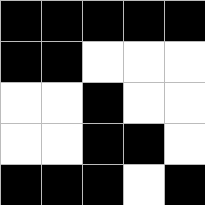[["black", "black", "black", "black", "black"], ["black", "black", "white", "white", "white"], ["white", "white", "black", "white", "white"], ["white", "white", "black", "black", "white"], ["black", "black", "black", "white", "black"]]